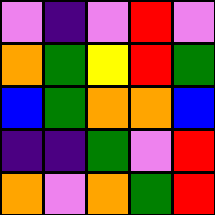[["violet", "indigo", "violet", "red", "violet"], ["orange", "green", "yellow", "red", "green"], ["blue", "green", "orange", "orange", "blue"], ["indigo", "indigo", "green", "violet", "red"], ["orange", "violet", "orange", "green", "red"]]